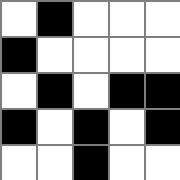[["white", "black", "white", "white", "white"], ["black", "white", "white", "white", "white"], ["white", "black", "white", "black", "black"], ["black", "white", "black", "white", "black"], ["white", "white", "black", "white", "white"]]